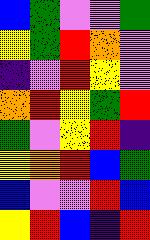[["blue", "green", "violet", "violet", "green"], ["yellow", "green", "red", "orange", "violet"], ["indigo", "violet", "red", "yellow", "violet"], ["orange", "red", "yellow", "green", "red"], ["green", "violet", "yellow", "red", "indigo"], ["yellow", "orange", "red", "blue", "green"], ["blue", "violet", "violet", "red", "blue"], ["yellow", "red", "blue", "indigo", "red"]]